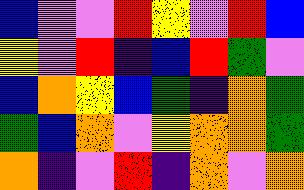[["blue", "violet", "violet", "red", "yellow", "violet", "red", "blue"], ["yellow", "violet", "red", "indigo", "blue", "red", "green", "violet"], ["blue", "orange", "yellow", "blue", "green", "indigo", "orange", "green"], ["green", "blue", "orange", "violet", "yellow", "orange", "orange", "green"], ["orange", "indigo", "violet", "red", "indigo", "orange", "violet", "orange"]]